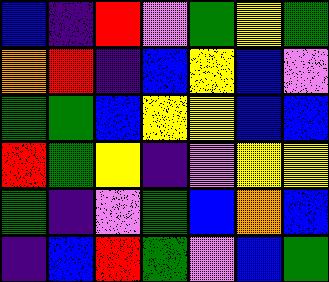[["blue", "indigo", "red", "violet", "green", "yellow", "green"], ["orange", "red", "indigo", "blue", "yellow", "blue", "violet"], ["green", "green", "blue", "yellow", "yellow", "blue", "blue"], ["red", "green", "yellow", "indigo", "violet", "yellow", "yellow"], ["green", "indigo", "violet", "green", "blue", "orange", "blue"], ["indigo", "blue", "red", "green", "violet", "blue", "green"]]